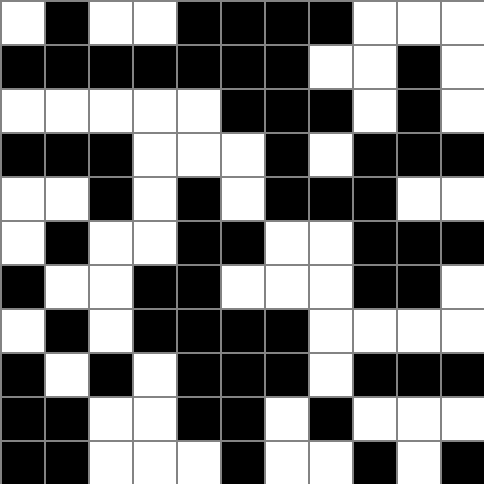[["white", "black", "white", "white", "black", "black", "black", "black", "white", "white", "white"], ["black", "black", "black", "black", "black", "black", "black", "white", "white", "black", "white"], ["white", "white", "white", "white", "white", "black", "black", "black", "white", "black", "white"], ["black", "black", "black", "white", "white", "white", "black", "white", "black", "black", "black"], ["white", "white", "black", "white", "black", "white", "black", "black", "black", "white", "white"], ["white", "black", "white", "white", "black", "black", "white", "white", "black", "black", "black"], ["black", "white", "white", "black", "black", "white", "white", "white", "black", "black", "white"], ["white", "black", "white", "black", "black", "black", "black", "white", "white", "white", "white"], ["black", "white", "black", "white", "black", "black", "black", "white", "black", "black", "black"], ["black", "black", "white", "white", "black", "black", "white", "black", "white", "white", "white"], ["black", "black", "white", "white", "white", "black", "white", "white", "black", "white", "black"]]